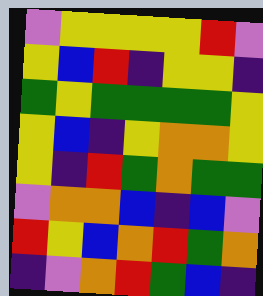[["violet", "yellow", "yellow", "yellow", "yellow", "red", "violet"], ["yellow", "blue", "red", "indigo", "yellow", "yellow", "indigo"], ["green", "yellow", "green", "green", "green", "green", "yellow"], ["yellow", "blue", "indigo", "yellow", "orange", "orange", "yellow"], ["yellow", "indigo", "red", "green", "orange", "green", "green"], ["violet", "orange", "orange", "blue", "indigo", "blue", "violet"], ["red", "yellow", "blue", "orange", "red", "green", "orange"], ["indigo", "violet", "orange", "red", "green", "blue", "indigo"]]